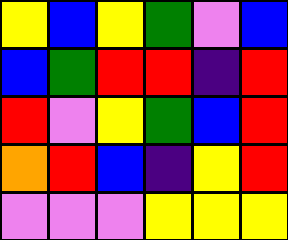[["yellow", "blue", "yellow", "green", "violet", "blue"], ["blue", "green", "red", "red", "indigo", "red"], ["red", "violet", "yellow", "green", "blue", "red"], ["orange", "red", "blue", "indigo", "yellow", "red"], ["violet", "violet", "violet", "yellow", "yellow", "yellow"]]